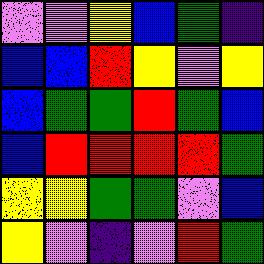[["violet", "violet", "yellow", "blue", "green", "indigo"], ["blue", "blue", "red", "yellow", "violet", "yellow"], ["blue", "green", "green", "red", "green", "blue"], ["blue", "red", "red", "red", "red", "green"], ["yellow", "yellow", "green", "green", "violet", "blue"], ["yellow", "violet", "indigo", "violet", "red", "green"]]